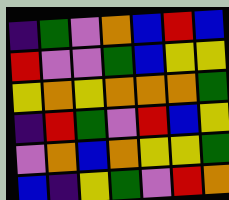[["indigo", "green", "violet", "orange", "blue", "red", "blue"], ["red", "violet", "violet", "green", "blue", "yellow", "yellow"], ["yellow", "orange", "yellow", "orange", "orange", "orange", "green"], ["indigo", "red", "green", "violet", "red", "blue", "yellow"], ["violet", "orange", "blue", "orange", "yellow", "yellow", "green"], ["blue", "indigo", "yellow", "green", "violet", "red", "orange"]]